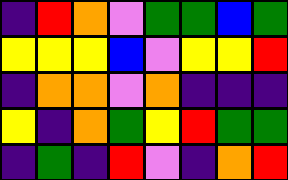[["indigo", "red", "orange", "violet", "green", "green", "blue", "green"], ["yellow", "yellow", "yellow", "blue", "violet", "yellow", "yellow", "red"], ["indigo", "orange", "orange", "violet", "orange", "indigo", "indigo", "indigo"], ["yellow", "indigo", "orange", "green", "yellow", "red", "green", "green"], ["indigo", "green", "indigo", "red", "violet", "indigo", "orange", "red"]]